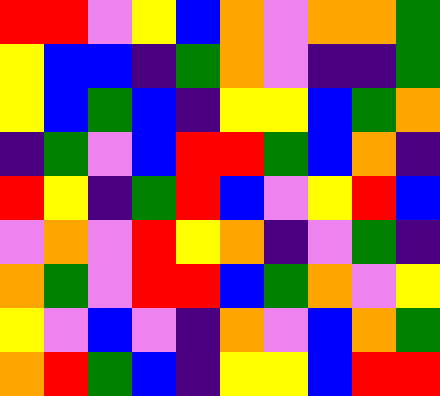[["red", "red", "violet", "yellow", "blue", "orange", "violet", "orange", "orange", "green"], ["yellow", "blue", "blue", "indigo", "green", "orange", "violet", "indigo", "indigo", "green"], ["yellow", "blue", "green", "blue", "indigo", "yellow", "yellow", "blue", "green", "orange"], ["indigo", "green", "violet", "blue", "red", "red", "green", "blue", "orange", "indigo"], ["red", "yellow", "indigo", "green", "red", "blue", "violet", "yellow", "red", "blue"], ["violet", "orange", "violet", "red", "yellow", "orange", "indigo", "violet", "green", "indigo"], ["orange", "green", "violet", "red", "red", "blue", "green", "orange", "violet", "yellow"], ["yellow", "violet", "blue", "violet", "indigo", "orange", "violet", "blue", "orange", "green"], ["orange", "red", "green", "blue", "indigo", "yellow", "yellow", "blue", "red", "red"]]